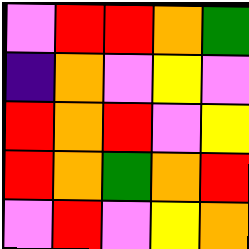[["violet", "red", "red", "orange", "green"], ["indigo", "orange", "violet", "yellow", "violet"], ["red", "orange", "red", "violet", "yellow"], ["red", "orange", "green", "orange", "red"], ["violet", "red", "violet", "yellow", "orange"]]